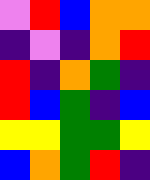[["violet", "red", "blue", "orange", "orange"], ["indigo", "violet", "indigo", "orange", "red"], ["red", "indigo", "orange", "green", "indigo"], ["red", "blue", "green", "indigo", "blue"], ["yellow", "yellow", "green", "green", "yellow"], ["blue", "orange", "green", "red", "indigo"]]